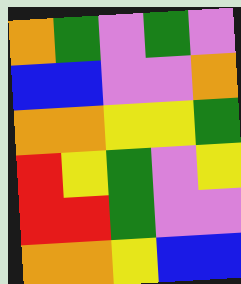[["orange", "green", "violet", "green", "violet"], ["blue", "blue", "violet", "violet", "orange"], ["orange", "orange", "yellow", "yellow", "green"], ["red", "yellow", "green", "violet", "yellow"], ["red", "red", "green", "violet", "violet"], ["orange", "orange", "yellow", "blue", "blue"]]